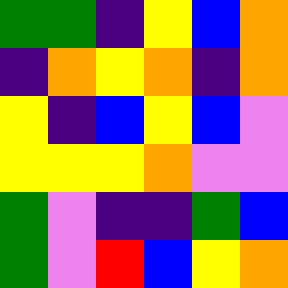[["green", "green", "indigo", "yellow", "blue", "orange"], ["indigo", "orange", "yellow", "orange", "indigo", "orange"], ["yellow", "indigo", "blue", "yellow", "blue", "violet"], ["yellow", "yellow", "yellow", "orange", "violet", "violet"], ["green", "violet", "indigo", "indigo", "green", "blue"], ["green", "violet", "red", "blue", "yellow", "orange"]]